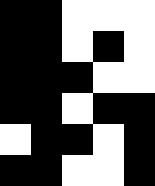[["black", "black", "white", "white", "white"], ["black", "black", "white", "black", "white"], ["black", "black", "black", "white", "white"], ["black", "black", "white", "black", "black"], ["white", "black", "black", "white", "black"], ["black", "black", "white", "white", "black"]]